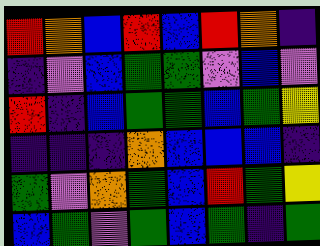[["red", "orange", "blue", "red", "blue", "red", "orange", "indigo"], ["indigo", "violet", "blue", "green", "green", "violet", "blue", "violet"], ["red", "indigo", "blue", "green", "green", "blue", "green", "yellow"], ["indigo", "indigo", "indigo", "orange", "blue", "blue", "blue", "indigo"], ["green", "violet", "orange", "green", "blue", "red", "green", "yellow"], ["blue", "green", "violet", "green", "blue", "green", "indigo", "green"]]